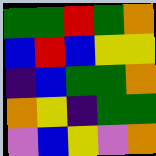[["green", "green", "red", "green", "orange"], ["blue", "red", "blue", "yellow", "yellow"], ["indigo", "blue", "green", "green", "orange"], ["orange", "yellow", "indigo", "green", "green"], ["violet", "blue", "yellow", "violet", "orange"]]